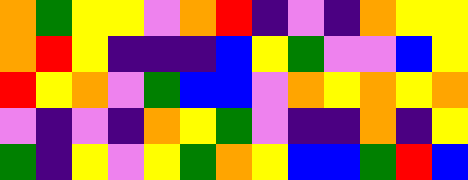[["orange", "green", "yellow", "yellow", "violet", "orange", "red", "indigo", "violet", "indigo", "orange", "yellow", "yellow"], ["orange", "red", "yellow", "indigo", "indigo", "indigo", "blue", "yellow", "green", "violet", "violet", "blue", "yellow"], ["red", "yellow", "orange", "violet", "green", "blue", "blue", "violet", "orange", "yellow", "orange", "yellow", "orange"], ["violet", "indigo", "violet", "indigo", "orange", "yellow", "green", "violet", "indigo", "indigo", "orange", "indigo", "yellow"], ["green", "indigo", "yellow", "violet", "yellow", "green", "orange", "yellow", "blue", "blue", "green", "red", "blue"]]